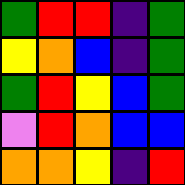[["green", "red", "red", "indigo", "green"], ["yellow", "orange", "blue", "indigo", "green"], ["green", "red", "yellow", "blue", "green"], ["violet", "red", "orange", "blue", "blue"], ["orange", "orange", "yellow", "indigo", "red"]]